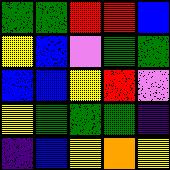[["green", "green", "red", "red", "blue"], ["yellow", "blue", "violet", "green", "green"], ["blue", "blue", "yellow", "red", "violet"], ["yellow", "green", "green", "green", "indigo"], ["indigo", "blue", "yellow", "orange", "yellow"]]